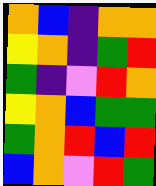[["orange", "blue", "indigo", "orange", "orange"], ["yellow", "orange", "indigo", "green", "red"], ["green", "indigo", "violet", "red", "orange"], ["yellow", "orange", "blue", "green", "green"], ["green", "orange", "red", "blue", "red"], ["blue", "orange", "violet", "red", "green"]]